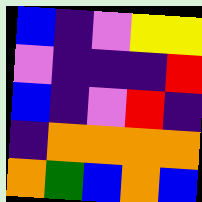[["blue", "indigo", "violet", "yellow", "yellow"], ["violet", "indigo", "indigo", "indigo", "red"], ["blue", "indigo", "violet", "red", "indigo"], ["indigo", "orange", "orange", "orange", "orange"], ["orange", "green", "blue", "orange", "blue"]]